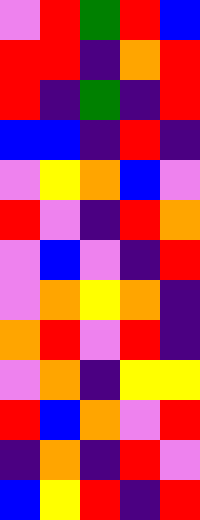[["violet", "red", "green", "red", "blue"], ["red", "red", "indigo", "orange", "red"], ["red", "indigo", "green", "indigo", "red"], ["blue", "blue", "indigo", "red", "indigo"], ["violet", "yellow", "orange", "blue", "violet"], ["red", "violet", "indigo", "red", "orange"], ["violet", "blue", "violet", "indigo", "red"], ["violet", "orange", "yellow", "orange", "indigo"], ["orange", "red", "violet", "red", "indigo"], ["violet", "orange", "indigo", "yellow", "yellow"], ["red", "blue", "orange", "violet", "red"], ["indigo", "orange", "indigo", "red", "violet"], ["blue", "yellow", "red", "indigo", "red"]]